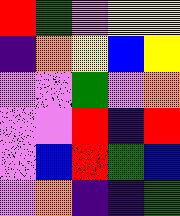[["red", "green", "violet", "yellow", "yellow"], ["indigo", "orange", "yellow", "blue", "yellow"], ["violet", "violet", "green", "violet", "orange"], ["violet", "violet", "red", "indigo", "red"], ["violet", "blue", "red", "green", "blue"], ["violet", "orange", "indigo", "indigo", "green"]]